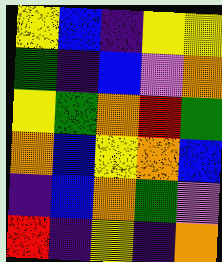[["yellow", "blue", "indigo", "yellow", "yellow"], ["green", "indigo", "blue", "violet", "orange"], ["yellow", "green", "orange", "red", "green"], ["orange", "blue", "yellow", "orange", "blue"], ["indigo", "blue", "orange", "green", "violet"], ["red", "indigo", "yellow", "indigo", "orange"]]